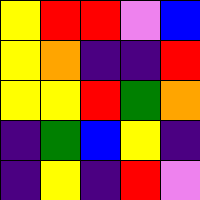[["yellow", "red", "red", "violet", "blue"], ["yellow", "orange", "indigo", "indigo", "red"], ["yellow", "yellow", "red", "green", "orange"], ["indigo", "green", "blue", "yellow", "indigo"], ["indigo", "yellow", "indigo", "red", "violet"]]